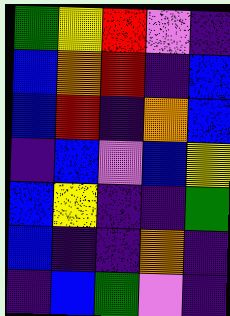[["green", "yellow", "red", "violet", "indigo"], ["blue", "orange", "red", "indigo", "blue"], ["blue", "red", "indigo", "orange", "blue"], ["indigo", "blue", "violet", "blue", "yellow"], ["blue", "yellow", "indigo", "indigo", "green"], ["blue", "indigo", "indigo", "orange", "indigo"], ["indigo", "blue", "green", "violet", "indigo"]]